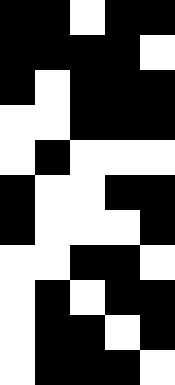[["black", "black", "white", "black", "black"], ["black", "black", "black", "black", "white"], ["black", "white", "black", "black", "black"], ["white", "white", "black", "black", "black"], ["white", "black", "white", "white", "white"], ["black", "white", "white", "black", "black"], ["black", "white", "white", "white", "black"], ["white", "white", "black", "black", "white"], ["white", "black", "white", "black", "black"], ["white", "black", "black", "white", "black"], ["white", "black", "black", "black", "white"]]